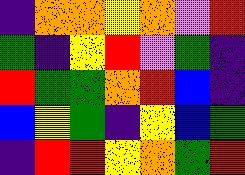[["indigo", "orange", "orange", "yellow", "orange", "violet", "red"], ["green", "indigo", "yellow", "red", "violet", "green", "indigo"], ["red", "green", "green", "orange", "red", "blue", "indigo"], ["blue", "yellow", "green", "indigo", "yellow", "blue", "green"], ["indigo", "red", "red", "yellow", "orange", "green", "red"]]